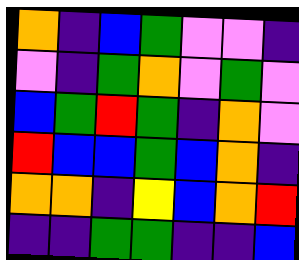[["orange", "indigo", "blue", "green", "violet", "violet", "indigo"], ["violet", "indigo", "green", "orange", "violet", "green", "violet"], ["blue", "green", "red", "green", "indigo", "orange", "violet"], ["red", "blue", "blue", "green", "blue", "orange", "indigo"], ["orange", "orange", "indigo", "yellow", "blue", "orange", "red"], ["indigo", "indigo", "green", "green", "indigo", "indigo", "blue"]]